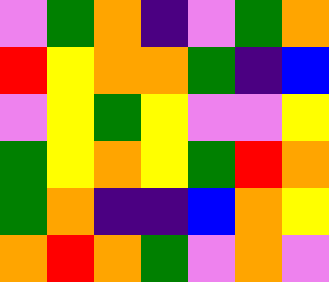[["violet", "green", "orange", "indigo", "violet", "green", "orange"], ["red", "yellow", "orange", "orange", "green", "indigo", "blue"], ["violet", "yellow", "green", "yellow", "violet", "violet", "yellow"], ["green", "yellow", "orange", "yellow", "green", "red", "orange"], ["green", "orange", "indigo", "indigo", "blue", "orange", "yellow"], ["orange", "red", "orange", "green", "violet", "orange", "violet"]]